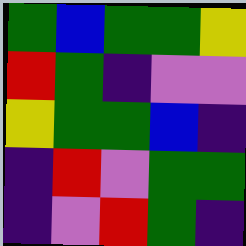[["green", "blue", "green", "green", "yellow"], ["red", "green", "indigo", "violet", "violet"], ["yellow", "green", "green", "blue", "indigo"], ["indigo", "red", "violet", "green", "green"], ["indigo", "violet", "red", "green", "indigo"]]